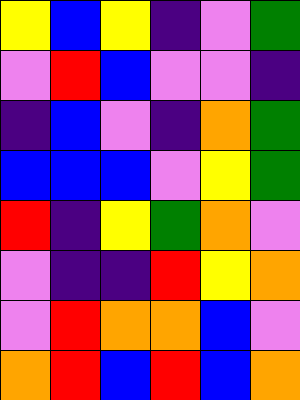[["yellow", "blue", "yellow", "indigo", "violet", "green"], ["violet", "red", "blue", "violet", "violet", "indigo"], ["indigo", "blue", "violet", "indigo", "orange", "green"], ["blue", "blue", "blue", "violet", "yellow", "green"], ["red", "indigo", "yellow", "green", "orange", "violet"], ["violet", "indigo", "indigo", "red", "yellow", "orange"], ["violet", "red", "orange", "orange", "blue", "violet"], ["orange", "red", "blue", "red", "blue", "orange"]]